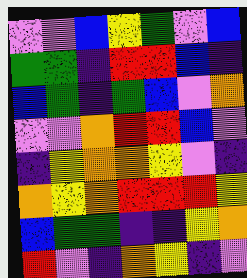[["violet", "violet", "blue", "yellow", "green", "violet", "blue"], ["green", "green", "indigo", "red", "red", "blue", "indigo"], ["blue", "green", "indigo", "green", "blue", "violet", "orange"], ["violet", "violet", "orange", "red", "red", "blue", "violet"], ["indigo", "yellow", "orange", "orange", "yellow", "violet", "indigo"], ["orange", "yellow", "orange", "red", "red", "red", "yellow"], ["blue", "green", "green", "indigo", "indigo", "yellow", "orange"], ["red", "violet", "indigo", "orange", "yellow", "indigo", "violet"]]